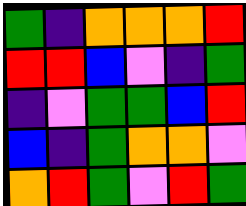[["green", "indigo", "orange", "orange", "orange", "red"], ["red", "red", "blue", "violet", "indigo", "green"], ["indigo", "violet", "green", "green", "blue", "red"], ["blue", "indigo", "green", "orange", "orange", "violet"], ["orange", "red", "green", "violet", "red", "green"]]